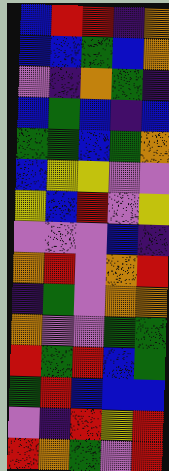[["blue", "red", "red", "indigo", "orange"], ["blue", "blue", "green", "blue", "orange"], ["violet", "indigo", "orange", "green", "indigo"], ["blue", "green", "blue", "indigo", "blue"], ["green", "green", "blue", "green", "orange"], ["blue", "yellow", "yellow", "violet", "violet"], ["yellow", "blue", "red", "violet", "yellow"], ["violet", "violet", "violet", "blue", "indigo"], ["orange", "red", "violet", "orange", "red"], ["indigo", "green", "violet", "orange", "orange"], ["orange", "violet", "violet", "green", "green"], ["red", "green", "red", "blue", "green"], ["green", "red", "blue", "blue", "blue"], ["violet", "indigo", "red", "yellow", "red"], ["red", "orange", "green", "violet", "red"]]